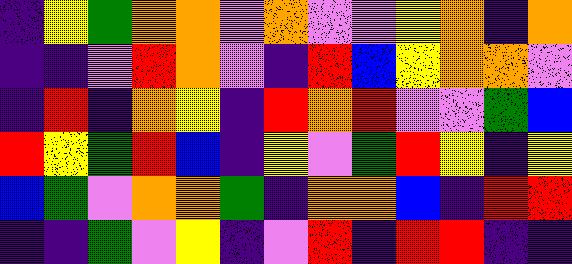[["indigo", "yellow", "green", "orange", "orange", "violet", "orange", "violet", "violet", "yellow", "orange", "indigo", "orange"], ["indigo", "indigo", "violet", "red", "orange", "violet", "indigo", "red", "blue", "yellow", "orange", "orange", "violet"], ["indigo", "red", "indigo", "orange", "yellow", "indigo", "red", "orange", "red", "violet", "violet", "green", "blue"], ["red", "yellow", "green", "red", "blue", "indigo", "yellow", "violet", "green", "red", "yellow", "indigo", "yellow"], ["blue", "green", "violet", "orange", "orange", "green", "indigo", "orange", "orange", "blue", "indigo", "red", "red"], ["indigo", "indigo", "green", "violet", "yellow", "indigo", "violet", "red", "indigo", "red", "red", "indigo", "indigo"]]